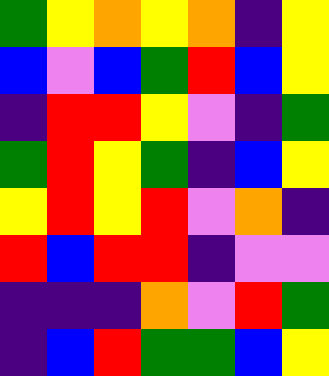[["green", "yellow", "orange", "yellow", "orange", "indigo", "yellow"], ["blue", "violet", "blue", "green", "red", "blue", "yellow"], ["indigo", "red", "red", "yellow", "violet", "indigo", "green"], ["green", "red", "yellow", "green", "indigo", "blue", "yellow"], ["yellow", "red", "yellow", "red", "violet", "orange", "indigo"], ["red", "blue", "red", "red", "indigo", "violet", "violet"], ["indigo", "indigo", "indigo", "orange", "violet", "red", "green"], ["indigo", "blue", "red", "green", "green", "blue", "yellow"]]